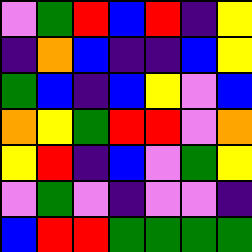[["violet", "green", "red", "blue", "red", "indigo", "yellow"], ["indigo", "orange", "blue", "indigo", "indigo", "blue", "yellow"], ["green", "blue", "indigo", "blue", "yellow", "violet", "blue"], ["orange", "yellow", "green", "red", "red", "violet", "orange"], ["yellow", "red", "indigo", "blue", "violet", "green", "yellow"], ["violet", "green", "violet", "indigo", "violet", "violet", "indigo"], ["blue", "red", "red", "green", "green", "green", "green"]]